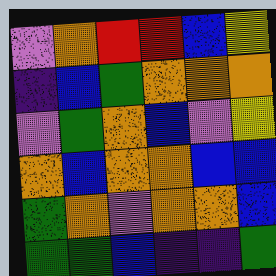[["violet", "orange", "red", "red", "blue", "yellow"], ["indigo", "blue", "green", "orange", "orange", "orange"], ["violet", "green", "orange", "blue", "violet", "yellow"], ["orange", "blue", "orange", "orange", "blue", "blue"], ["green", "orange", "violet", "orange", "orange", "blue"], ["green", "green", "blue", "indigo", "indigo", "green"]]